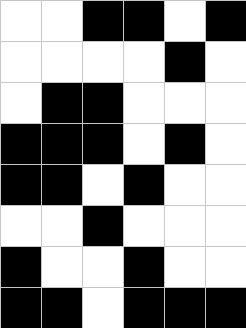[["white", "white", "black", "black", "white", "black"], ["white", "white", "white", "white", "black", "white"], ["white", "black", "black", "white", "white", "white"], ["black", "black", "black", "white", "black", "white"], ["black", "black", "white", "black", "white", "white"], ["white", "white", "black", "white", "white", "white"], ["black", "white", "white", "black", "white", "white"], ["black", "black", "white", "black", "black", "black"]]